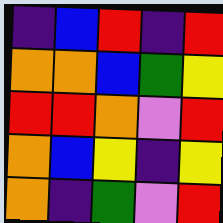[["indigo", "blue", "red", "indigo", "red"], ["orange", "orange", "blue", "green", "yellow"], ["red", "red", "orange", "violet", "red"], ["orange", "blue", "yellow", "indigo", "yellow"], ["orange", "indigo", "green", "violet", "red"]]